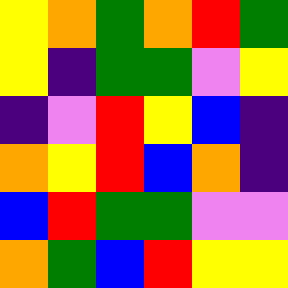[["yellow", "orange", "green", "orange", "red", "green"], ["yellow", "indigo", "green", "green", "violet", "yellow"], ["indigo", "violet", "red", "yellow", "blue", "indigo"], ["orange", "yellow", "red", "blue", "orange", "indigo"], ["blue", "red", "green", "green", "violet", "violet"], ["orange", "green", "blue", "red", "yellow", "yellow"]]